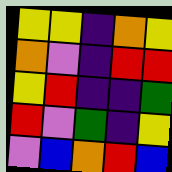[["yellow", "yellow", "indigo", "orange", "yellow"], ["orange", "violet", "indigo", "red", "red"], ["yellow", "red", "indigo", "indigo", "green"], ["red", "violet", "green", "indigo", "yellow"], ["violet", "blue", "orange", "red", "blue"]]